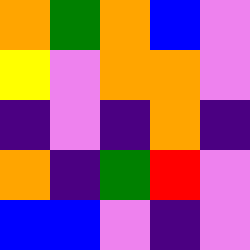[["orange", "green", "orange", "blue", "violet"], ["yellow", "violet", "orange", "orange", "violet"], ["indigo", "violet", "indigo", "orange", "indigo"], ["orange", "indigo", "green", "red", "violet"], ["blue", "blue", "violet", "indigo", "violet"]]